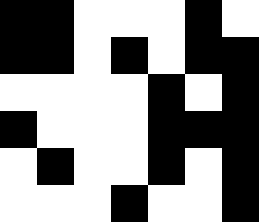[["black", "black", "white", "white", "white", "black", "white"], ["black", "black", "white", "black", "white", "black", "black"], ["white", "white", "white", "white", "black", "white", "black"], ["black", "white", "white", "white", "black", "black", "black"], ["white", "black", "white", "white", "black", "white", "black"], ["white", "white", "white", "black", "white", "white", "black"]]